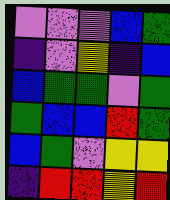[["violet", "violet", "violet", "blue", "green"], ["indigo", "violet", "yellow", "indigo", "blue"], ["blue", "green", "green", "violet", "green"], ["green", "blue", "blue", "red", "green"], ["blue", "green", "violet", "yellow", "yellow"], ["indigo", "red", "red", "yellow", "red"]]